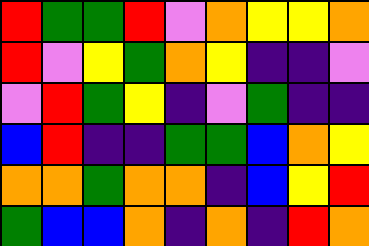[["red", "green", "green", "red", "violet", "orange", "yellow", "yellow", "orange"], ["red", "violet", "yellow", "green", "orange", "yellow", "indigo", "indigo", "violet"], ["violet", "red", "green", "yellow", "indigo", "violet", "green", "indigo", "indigo"], ["blue", "red", "indigo", "indigo", "green", "green", "blue", "orange", "yellow"], ["orange", "orange", "green", "orange", "orange", "indigo", "blue", "yellow", "red"], ["green", "blue", "blue", "orange", "indigo", "orange", "indigo", "red", "orange"]]